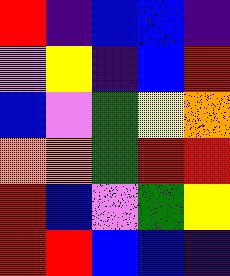[["red", "indigo", "blue", "blue", "indigo"], ["violet", "yellow", "indigo", "blue", "red"], ["blue", "violet", "green", "yellow", "orange"], ["orange", "orange", "green", "red", "red"], ["red", "blue", "violet", "green", "yellow"], ["red", "red", "blue", "blue", "indigo"]]